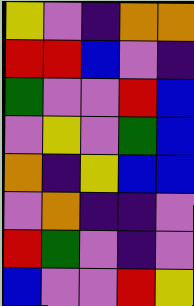[["yellow", "violet", "indigo", "orange", "orange"], ["red", "red", "blue", "violet", "indigo"], ["green", "violet", "violet", "red", "blue"], ["violet", "yellow", "violet", "green", "blue"], ["orange", "indigo", "yellow", "blue", "blue"], ["violet", "orange", "indigo", "indigo", "violet"], ["red", "green", "violet", "indigo", "violet"], ["blue", "violet", "violet", "red", "yellow"]]